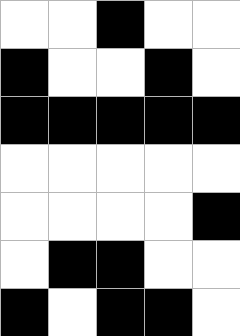[["white", "white", "black", "white", "white"], ["black", "white", "white", "black", "white"], ["black", "black", "black", "black", "black"], ["white", "white", "white", "white", "white"], ["white", "white", "white", "white", "black"], ["white", "black", "black", "white", "white"], ["black", "white", "black", "black", "white"]]